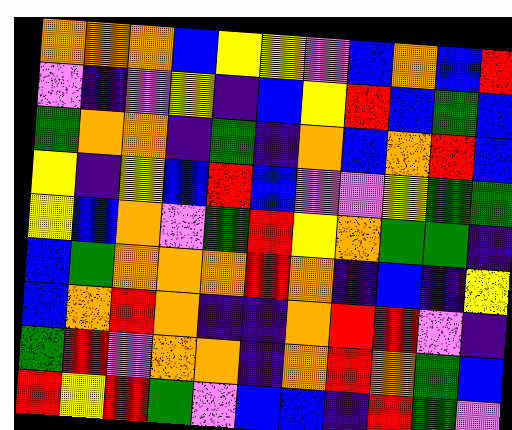[["orange", "orange", "orange", "blue", "yellow", "yellow", "violet", "blue", "orange", "blue", "red"], ["violet", "indigo", "violet", "yellow", "indigo", "blue", "yellow", "red", "blue", "green", "blue"], ["green", "orange", "orange", "indigo", "green", "indigo", "orange", "blue", "orange", "red", "blue"], ["yellow", "indigo", "yellow", "blue", "red", "blue", "violet", "violet", "yellow", "green", "green"], ["yellow", "blue", "orange", "violet", "green", "red", "yellow", "orange", "green", "green", "indigo"], ["blue", "green", "orange", "orange", "orange", "red", "orange", "indigo", "blue", "indigo", "yellow"], ["blue", "orange", "red", "orange", "indigo", "indigo", "orange", "red", "red", "violet", "indigo"], ["green", "red", "violet", "orange", "orange", "indigo", "orange", "red", "orange", "green", "blue"], ["red", "yellow", "red", "green", "violet", "blue", "blue", "indigo", "red", "green", "violet"]]